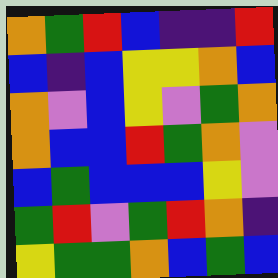[["orange", "green", "red", "blue", "indigo", "indigo", "red"], ["blue", "indigo", "blue", "yellow", "yellow", "orange", "blue"], ["orange", "violet", "blue", "yellow", "violet", "green", "orange"], ["orange", "blue", "blue", "red", "green", "orange", "violet"], ["blue", "green", "blue", "blue", "blue", "yellow", "violet"], ["green", "red", "violet", "green", "red", "orange", "indigo"], ["yellow", "green", "green", "orange", "blue", "green", "blue"]]